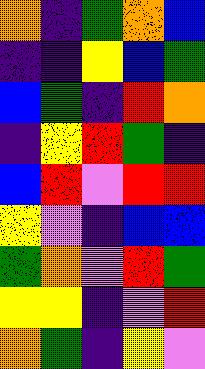[["orange", "indigo", "green", "orange", "blue"], ["indigo", "indigo", "yellow", "blue", "green"], ["blue", "green", "indigo", "red", "orange"], ["indigo", "yellow", "red", "green", "indigo"], ["blue", "red", "violet", "red", "red"], ["yellow", "violet", "indigo", "blue", "blue"], ["green", "orange", "violet", "red", "green"], ["yellow", "yellow", "indigo", "violet", "red"], ["orange", "green", "indigo", "yellow", "violet"]]